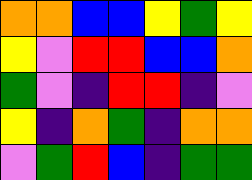[["orange", "orange", "blue", "blue", "yellow", "green", "yellow"], ["yellow", "violet", "red", "red", "blue", "blue", "orange"], ["green", "violet", "indigo", "red", "red", "indigo", "violet"], ["yellow", "indigo", "orange", "green", "indigo", "orange", "orange"], ["violet", "green", "red", "blue", "indigo", "green", "green"]]